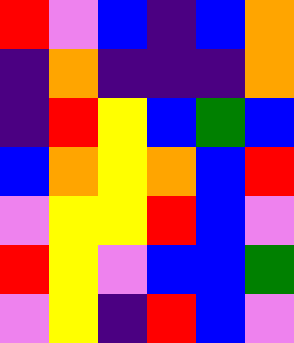[["red", "violet", "blue", "indigo", "blue", "orange"], ["indigo", "orange", "indigo", "indigo", "indigo", "orange"], ["indigo", "red", "yellow", "blue", "green", "blue"], ["blue", "orange", "yellow", "orange", "blue", "red"], ["violet", "yellow", "yellow", "red", "blue", "violet"], ["red", "yellow", "violet", "blue", "blue", "green"], ["violet", "yellow", "indigo", "red", "blue", "violet"]]